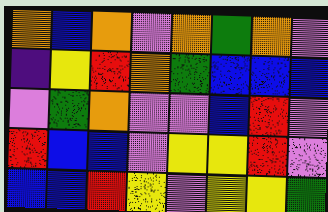[["orange", "blue", "orange", "violet", "orange", "green", "orange", "violet"], ["indigo", "yellow", "red", "orange", "green", "blue", "blue", "blue"], ["violet", "green", "orange", "violet", "violet", "blue", "red", "violet"], ["red", "blue", "blue", "violet", "yellow", "yellow", "red", "violet"], ["blue", "blue", "red", "yellow", "violet", "yellow", "yellow", "green"]]